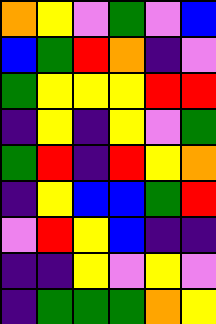[["orange", "yellow", "violet", "green", "violet", "blue"], ["blue", "green", "red", "orange", "indigo", "violet"], ["green", "yellow", "yellow", "yellow", "red", "red"], ["indigo", "yellow", "indigo", "yellow", "violet", "green"], ["green", "red", "indigo", "red", "yellow", "orange"], ["indigo", "yellow", "blue", "blue", "green", "red"], ["violet", "red", "yellow", "blue", "indigo", "indigo"], ["indigo", "indigo", "yellow", "violet", "yellow", "violet"], ["indigo", "green", "green", "green", "orange", "yellow"]]